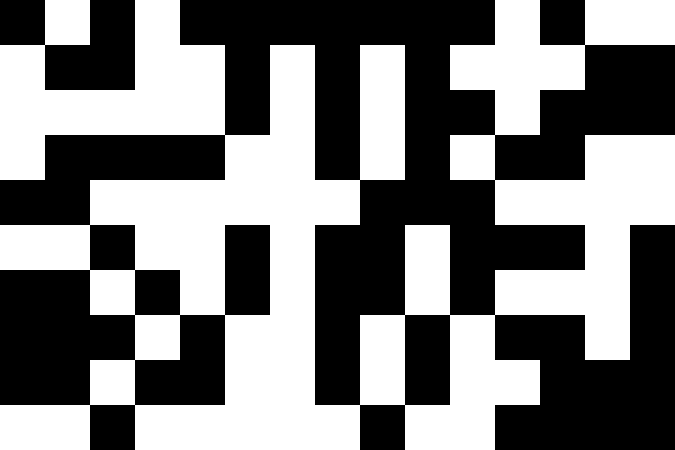[["black", "white", "black", "white", "black", "black", "black", "black", "black", "black", "black", "white", "black", "white", "white"], ["white", "black", "black", "white", "white", "black", "white", "black", "white", "black", "white", "white", "white", "black", "black"], ["white", "white", "white", "white", "white", "black", "white", "black", "white", "black", "black", "white", "black", "black", "black"], ["white", "black", "black", "black", "black", "white", "white", "black", "white", "black", "white", "black", "black", "white", "white"], ["black", "black", "white", "white", "white", "white", "white", "white", "black", "black", "black", "white", "white", "white", "white"], ["white", "white", "black", "white", "white", "black", "white", "black", "black", "white", "black", "black", "black", "white", "black"], ["black", "black", "white", "black", "white", "black", "white", "black", "black", "white", "black", "white", "white", "white", "black"], ["black", "black", "black", "white", "black", "white", "white", "black", "white", "black", "white", "black", "black", "white", "black"], ["black", "black", "white", "black", "black", "white", "white", "black", "white", "black", "white", "white", "black", "black", "black"], ["white", "white", "black", "white", "white", "white", "white", "white", "black", "white", "white", "black", "black", "black", "black"]]